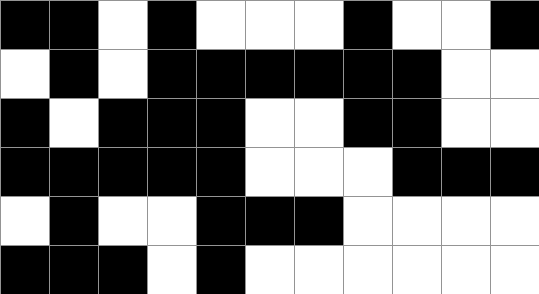[["black", "black", "white", "black", "white", "white", "white", "black", "white", "white", "black"], ["white", "black", "white", "black", "black", "black", "black", "black", "black", "white", "white"], ["black", "white", "black", "black", "black", "white", "white", "black", "black", "white", "white"], ["black", "black", "black", "black", "black", "white", "white", "white", "black", "black", "black"], ["white", "black", "white", "white", "black", "black", "black", "white", "white", "white", "white"], ["black", "black", "black", "white", "black", "white", "white", "white", "white", "white", "white"]]